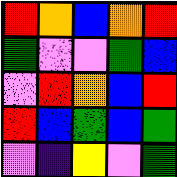[["red", "orange", "blue", "orange", "red"], ["green", "violet", "violet", "green", "blue"], ["violet", "red", "orange", "blue", "red"], ["red", "blue", "green", "blue", "green"], ["violet", "indigo", "yellow", "violet", "green"]]